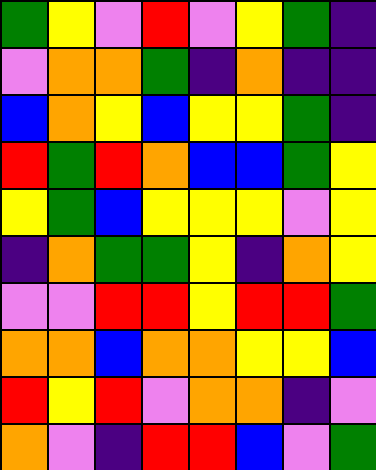[["green", "yellow", "violet", "red", "violet", "yellow", "green", "indigo"], ["violet", "orange", "orange", "green", "indigo", "orange", "indigo", "indigo"], ["blue", "orange", "yellow", "blue", "yellow", "yellow", "green", "indigo"], ["red", "green", "red", "orange", "blue", "blue", "green", "yellow"], ["yellow", "green", "blue", "yellow", "yellow", "yellow", "violet", "yellow"], ["indigo", "orange", "green", "green", "yellow", "indigo", "orange", "yellow"], ["violet", "violet", "red", "red", "yellow", "red", "red", "green"], ["orange", "orange", "blue", "orange", "orange", "yellow", "yellow", "blue"], ["red", "yellow", "red", "violet", "orange", "orange", "indigo", "violet"], ["orange", "violet", "indigo", "red", "red", "blue", "violet", "green"]]